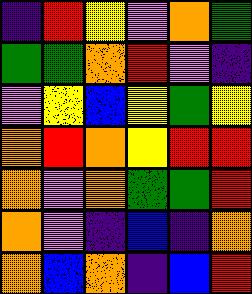[["indigo", "red", "yellow", "violet", "orange", "green"], ["green", "green", "orange", "red", "violet", "indigo"], ["violet", "yellow", "blue", "yellow", "green", "yellow"], ["orange", "red", "orange", "yellow", "red", "red"], ["orange", "violet", "orange", "green", "green", "red"], ["orange", "violet", "indigo", "blue", "indigo", "orange"], ["orange", "blue", "orange", "indigo", "blue", "red"]]